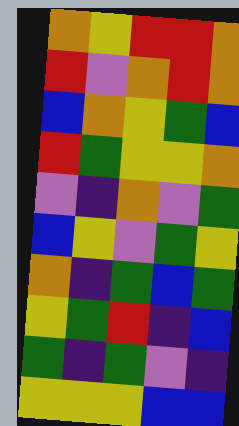[["orange", "yellow", "red", "red", "orange"], ["red", "violet", "orange", "red", "orange"], ["blue", "orange", "yellow", "green", "blue"], ["red", "green", "yellow", "yellow", "orange"], ["violet", "indigo", "orange", "violet", "green"], ["blue", "yellow", "violet", "green", "yellow"], ["orange", "indigo", "green", "blue", "green"], ["yellow", "green", "red", "indigo", "blue"], ["green", "indigo", "green", "violet", "indigo"], ["yellow", "yellow", "yellow", "blue", "blue"]]